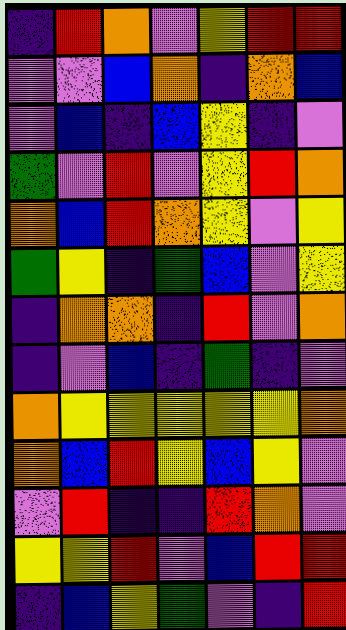[["indigo", "red", "orange", "violet", "yellow", "red", "red"], ["violet", "violet", "blue", "orange", "indigo", "orange", "blue"], ["violet", "blue", "indigo", "blue", "yellow", "indigo", "violet"], ["green", "violet", "red", "violet", "yellow", "red", "orange"], ["orange", "blue", "red", "orange", "yellow", "violet", "yellow"], ["green", "yellow", "indigo", "green", "blue", "violet", "yellow"], ["indigo", "orange", "orange", "indigo", "red", "violet", "orange"], ["indigo", "violet", "blue", "indigo", "green", "indigo", "violet"], ["orange", "yellow", "yellow", "yellow", "yellow", "yellow", "orange"], ["orange", "blue", "red", "yellow", "blue", "yellow", "violet"], ["violet", "red", "indigo", "indigo", "red", "orange", "violet"], ["yellow", "yellow", "red", "violet", "blue", "red", "red"], ["indigo", "blue", "yellow", "green", "violet", "indigo", "red"]]